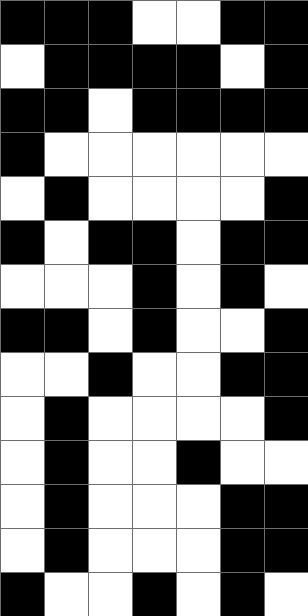[["black", "black", "black", "white", "white", "black", "black"], ["white", "black", "black", "black", "black", "white", "black"], ["black", "black", "white", "black", "black", "black", "black"], ["black", "white", "white", "white", "white", "white", "white"], ["white", "black", "white", "white", "white", "white", "black"], ["black", "white", "black", "black", "white", "black", "black"], ["white", "white", "white", "black", "white", "black", "white"], ["black", "black", "white", "black", "white", "white", "black"], ["white", "white", "black", "white", "white", "black", "black"], ["white", "black", "white", "white", "white", "white", "black"], ["white", "black", "white", "white", "black", "white", "white"], ["white", "black", "white", "white", "white", "black", "black"], ["white", "black", "white", "white", "white", "black", "black"], ["black", "white", "white", "black", "white", "black", "white"]]